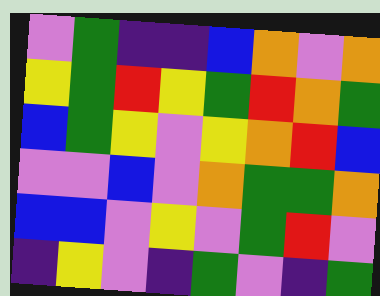[["violet", "green", "indigo", "indigo", "blue", "orange", "violet", "orange"], ["yellow", "green", "red", "yellow", "green", "red", "orange", "green"], ["blue", "green", "yellow", "violet", "yellow", "orange", "red", "blue"], ["violet", "violet", "blue", "violet", "orange", "green", "green", "orange"], ["blue", "blue", "violet", "yellow", "violet", "green", "red", "violet"], ["indigo", "yellow", "violet", "indigo", "green", "violet", "indigo", "green"]]